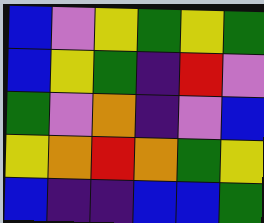[["blue", "violet", "yellow", "green", "yellow", "green"], ["blue", "yellow", "green", "indigo", "red", "violet"], ["green", "violet", "orange", "indigo", "violet", "blue"], ["yellow", "orange", "red", "orange", "green", "yellow"], ["blue", "indigo", "indigo", "blue", "blue", "green"]]